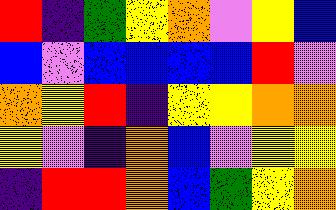[["red", "indigo", "green", "yellow", "orange", "violet", "yellow", "blue"], ["blue", "violet", "blue", "blue", "blue", "blue", "red", "violet"], ["orange", "yellow", "red", "indigo", "yellow", "yellow", "orange", "orange"], ["yellow", "violet", "indigo", "orange", "blue", "violet", "yellow", "yellow"], ["indigo", "red", "red", "orange", "blue", "green", "yellow", "orange"]]